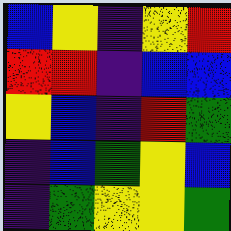[["blue", "yellow", "indigo", "yellow", "red"], ["red", "red", "indigo", "blue", "blue"], ["yellow", "blue", "indigo", "red", "green"], ["indigo", "blue", "green", "yellow", "blue"], ["indigo", "green", "yellow", "yellow", "green"]]